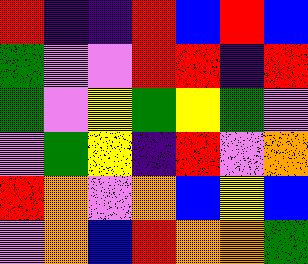[["red", "indigo", "indigo", "red", "blue", "red", "blue"], ["green", "violet", "violet", "red", "red", "indigo", "red"], ["green", "violet", "yellow", "green", "yellow", "green", "violet"], ["violet", "green", "yellow", "indigo", "red", "violet", "orange"], ["red", "orange", "violet", "orange", "blue", "yellow", "blue"], ["violet", "orange", "blue", "red", "orange", "orange", "green"]]